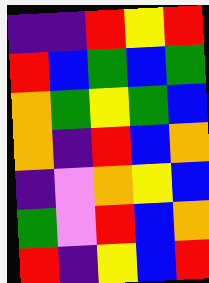[["indigo", "indigo", "red", "yellow", "red"], ["red", "blue", "green", "blue", "green"], ["orange", "green", "yellow", "green", "blue"], ["orange", "indigo", "red", "blue", "orange"], ["indigo", "violet", "orange", "yellow", "blue"], ["green", "violet", "red", "blue", "orange"], ["red", "indigo", "yellow", "blue", "red"]]